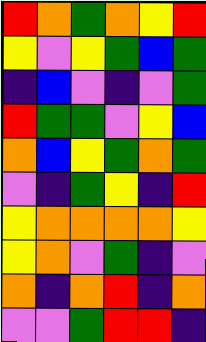[["red", "orange", "green", "orange", "yellow", "red"], ["yellow", "violet", "yellow", "green", "blue", "green"], ["indigo", "blue", "violet", "indigo", "violet", "green"], ["red", "green", "green", "violet", "yellow", "blue"], ["orange", "blue", "yellow", "green", "orange", "green"], ["violet", "indigo", "green", "yellow", "indigo", "red"], ["yellow", "orange", "orange", "orange", "orange", "yellow"], ["yellow", "orange", "violet", "green", "indigo", "violet"], ["orange", "indigo", "orange", "red", "indigo", "orange"], ["violet", "violet", "green", "red", "red", "indigo"]]